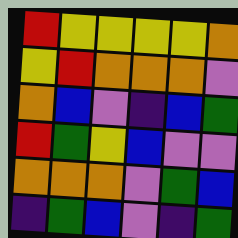[["red", "yellow", "yellow", "yellow", "yellow", "orange"], ["yellow", "red", "orange", "orange", "orange", "violet"], ["orange", "blue", "violet", "indigo", "blue", "green"], ["red", "green", "yellow", "blue", "violet", "violet"], ["orange", "orange", "orange", "violet", "green", "blue"], ["indigo", "green", "blue", "violet", "indigo", "green"]]